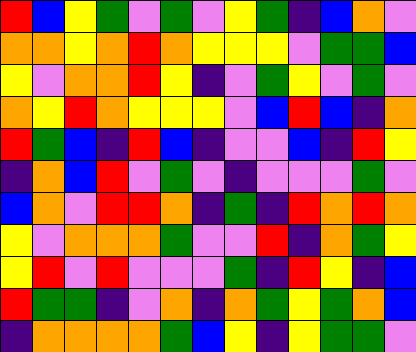[["red", "blue", "yellow", "green", "violet", "green", "violet", "yellow", "green", "indigo", "blue", "orange", "violet"], ["orange", "orange", "yellow", "orange", "red", "orange", "yellow", "yellow", "yellow", "violet", "green", "green", "blue"], ["yellow", "violet", "orange", "orange", "red", "yellow", "indigo", "violet", "green", "yellow", "violet", "green", "violet"], ["orange", "yellow", "red", "orange", "yellow", "yellow", "yellow", "violet", "blue", "red", "blue", "indigo", "orange"], ["red", "green", "blue", "indigo", "red", "blue", "indigo", "violet", "violet", "blue", "indigo", "red", "yellow"], ["indigo", "orange", "blue", "red", "violet", "green", "violet", "indigo", "violet", "violet", "violet", "green", "violet"], ["blue", "orange", "violet", "red", "red", "orange", "indigo", "green", "indigo", "red", "orange", "red", "orange"], ["yellow", "violet", "orange", "orange", "orange", "green", "violet", "violet", "red", "indigo", "orange", "green", "yellow"], ["yellow", "red", "violet", "red", "violet", "violet", "violet", "green", "indigo", "red", "yellow", "indigo", "blue"], ["red", "green", "green", "indigo", "violet", "orange", "indigo", "orange", "green", "yellow", "green", "orange", "blue"], ["indigo", "orange", "orange", "orange", "orange", "green", "blue", "yellow", "indigo", "yellow", "green", "green", "violet"]]